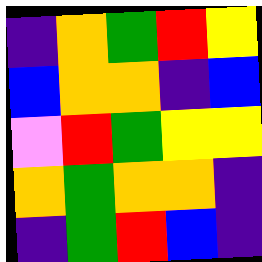[["indigo", "orange", "green", "red", "yellow"], ["blue", "orange", "orange", "indigo", "blue"], ["violet", "red", "green", "yellow", "yellow"], ["orange", "green", "orange", "orange", "indigo"], ["indigo", "green", "red", "blue", "indigo"]]